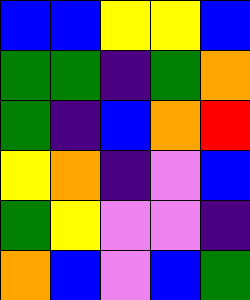[["blue", "blue", "yellow", "yellow", "blue"], ["green", "green", "indigo", "green", "orange"], ["green", "indigo", "blue", "orange", "red"], ["yellow", "orange", "indigo", "violet", "blue"], ["green", "yellow", "violet", "violet", "indigo"], ["orange", "blue", "violet", "blue", "green"]]